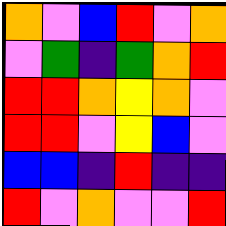[["orange", "violet", "blue", "red", "violet", "orange"], ["violet", "green", "indigo", "green", "orange", "red"], ["red", "red", "orange", "yellow", "orange", "violet"], ["red", "red", "violet", "yellow", "blue", "violet"], ["blue", "blue", "indigo", "red", "indigo", "indigo"], ["red", "violet", "orange", "violet", "violet", "red"]]